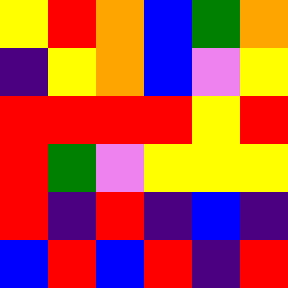[["yellow", "red", "orange", "blue", "green", "orange"], ["indigo", "yellow", "orange", "blue", "violet", "yellow"], ["red", "red", "red", "red", "yellow", "red"], ["red", "green", "violet", "yellow", "yellow", "yellow"], ["red", "indigo", "red", "indigo", "blue", "indigo"], ["blue", "red", "blue", "red", "indigo", "red"]]